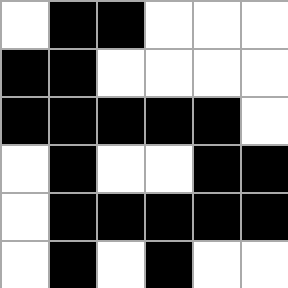[["white", "black", "black", "white", "white", "white"], ["black", "black", "white", "white", "white", "white"], ["black", "black", "black", "black", "black", "white"], ["white", "black", "white", "white", "black", "black"], ["white", "black", "black", "black", "black", "black"], ["white", "black", "white", "black", "white", "white"]]